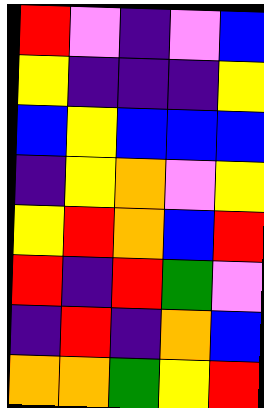[["red", "violet", "indigo", "violet", "blue"], ["yellow", "indigo", "indigo", "indigo", "yellow"], ["blue", "yellow", "blue", "blue", "blue"], ["indigo", "yellow", "orange", "violet", "yellow"], ["yellow", "red", "orange", "blue", "red"], ["red", "indigo", "red", "green", "violet"], ["indigo", "red", "indigo", "orange", "blue"], ["orange", "orange", "green", "yellow", "red"]]